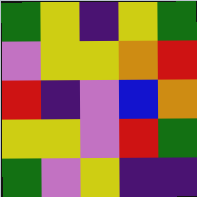[["green", "yellow", "indigo", "yellow", "green"], ["violet", "yellow", "yellow", "orange", "red"], ["red", "indigo", "violet", "blue", "orange"], ["yellow", "yellow", "violet", "red", "green"], ["green", "violet", "yellow", "indigo", "indigo"]]